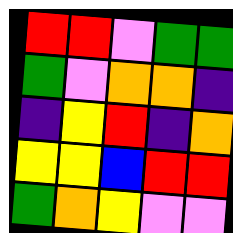[["red", "red", "violet", "green", "green"], ["green", "violet", "orange", "orange", "indigo"], ["indigo", "yellow", "red", "indigo", "orange"], ["yellow", "yellow", "blue", "red", "red"], ["green", "orange", "yellow", "violet", "violet"]]